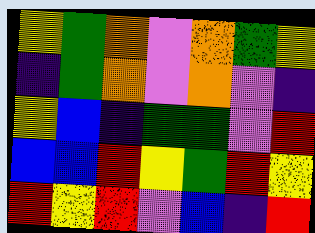[["yellow", "green", "orange", "violet", "orange", "green", "yellow"], ["indigo", "green", "orange", "violet", "orange", "violet", "indigo"], ["yellow", "blue", "indigo", "green", "green", "violet", "red"], ["blue", "blue", "red", "yellow", "green", "red", "yellow"], ["red", "yellow", "red", "violet", "blue", "indigo", "red"]]